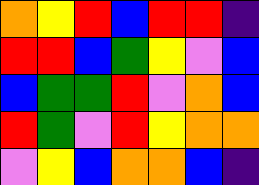[["orange", "yellow", "red", "blue", "red", "red", "indigo"], ["red", "red", "blue", "green", "yellow", "violet", "blue"], ["blue", "green", "green", "red", "violet", "orange", "blue"], ["red", "green", "violet", "red", "yellow", "orange", "orange"], ["violet", "yellow", "blue", "orange", "orange", "blue", "indigo"]]